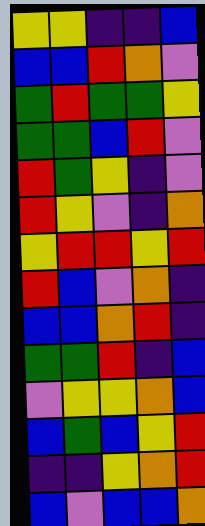[["yellow", "yellow", "indigo", "indigo", "blue"], ["blue", "blue", "red", "orange", "violet"], ["green", "red", "green", "green", "yellow"], ["green", "green", "blue", "red", "violet"], ["red", "green", "yellow", "indigo", "violet"], ["red", "yellow", "violet", "indigo", "orange"], ["yellow", "red", "red", "yellow", "red"], ["red", "blue", "violet", "orange", "indigo"], ["blue", "blue", "orange", "red", "indigo"], ["green", "green", "red", "indigo", "blue"], ["violet", "yellow", "yellow", "orange", "blue"], ["blue", "green", "blue", "yellow", "red"], ["indigo", "indigo", "yellow", "orange", "red"], ["blue", "violet", "blue", "blue", "orange"]]